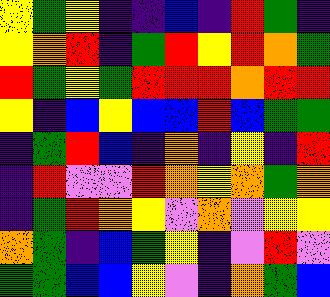[["yellow", "green", "yellow", "indigo", "indigo", "blue", "indigo", "red", "green", "indigo"], ["yellow", "orange", "red", "indigo", "green", "red", "yellow", "red", "orange", "green"], ["red", "green", "yellow", "green", "red", "red", "red", "orange", "red", "red"], ["yellow", "indigo", "blue", "yellow", "blue", "blue", "red", "blue", "green", "green"], ["indigo", "green", "red", "blue", "indigo", "orange", "indigo", "yellow", "indigo", "red"], ["indigo", "red", "violet", "violet", "red", "orange", "yellow", "orange", "green", "orange"], ["indigo", "green", "red", "orange", "yellow", "violet", "orange", "violet", "yellow", "yellow"], ["orange", "green", "indigo", "blue", "green", "yellow", "indigo", "violet", "red", "violet"], ["green", "green", "blue", "blue", "yellow", "violet", "indigo", "orange", "green", "blue"]]